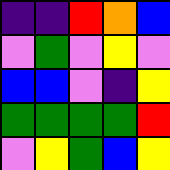[["indigo", "indigo", "red", "orange", "blue"], ["violet", "green", "violet", "yellow", "violet"], ["blue", "blue", "violet", "indigo", "yellow"], ["green", "green", "green", "green", "red"], ["violet", "yellow", "green", "blue", "yellow"]]